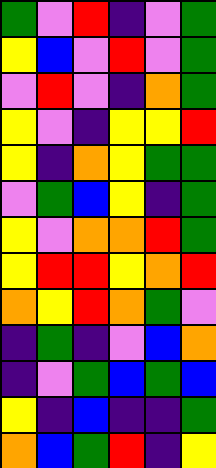[["green", "violet", "red", "indigo", "violet", "green"], ["yellow", "blue", "violet", "red", "violet", "green"], ["violet", "red", "violet", "indigo", "orange", "green"], ["yellow", "violet", "indigo", "yellow", "yellow", "red"], ["yellow", "indigo", "orange", "yellow", "green", "green"], ["violet", "green", "blue", "yellow", "indigo", "green"], ["yellow", "violet", "orange", "orange", "red", "green"], ["yellow", "red", "red", "yellow", "orange", "red"], ["orange", "yellow", "red", "orange", "green", "violet"], ["indigo", "green", "indigo", "violet", "blue", "orange"], ["indigo", "violet", "green", "blue", "green", "blue"], ["yellow", "indigo", "blue", "indigo", "indigo", "green"], ["orange", "blue", "green", "red", "indigo", "yellow"]]